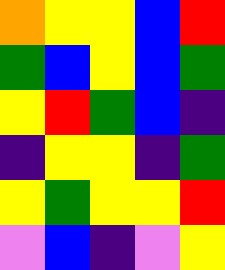[["orange", "yellow", "yellow", "blue", "red"], ["green", "blue", "yellow", "blue", "green"], ["yellow", "red", "green", "blue", "indigo"], ["indigo", "yellow", "yellow", "indigo", "green"], ["yellow", "green", "yellow", "yellow", "red"], ["violet", "blue", "indigo", "violet", "yellow"]]